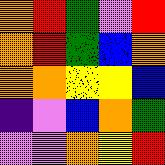[["orange", "red", "green", "violet", "red"], ["orange", "red", "green", "blue", "orange"], ["orange", "orange", "yellow", "yellow", "blue"], ["indigo", "violet", "blue", "orange", "green"], ["violet", "violet", "orange", "yellow", "red"]]